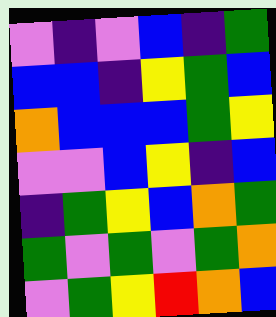[["violet", "indigo", "violet", "blue", "indigo", "green"], ["blue", "blue", "indigo", "yellow", "green", "blue"], ["orange", "blue", "blue", "blue", "green", "yellow"], ["violet", "violet", "blue", "yellow", "indigo", "blue"], ["indigo", "green", "yellow", "blue", "orange", "green"], ["green", "violet", "green", "violet", "green", "orange"], ["violet", "green", "yellow", "red", "orange", "blue"]]